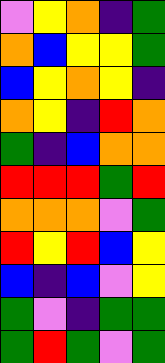[["violet", "yellow", "orange", "indigo", "green"], ["orange", "blue", "yellow", "yellow", "green"], ["blue", "yellow", "orange", "yellow", "indigo"], ["orange", "yellow", "indigo", "red", "orange"], ["green", "indigo", "blue", "orange", "orange"], ["red", "red", "red", "green", "red"], ["orange", "orange", "orange", "violet", "green"], ["red", "yellow", "red", "blue", "yellow"], ["blue", "indigo", "blue", "violet", "yellow"], ["green", "violet", "indigo", "green", "green"], ["green", "red", "green", "violet", "green"]]